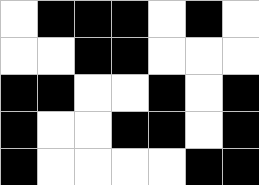[["white", "black", "black", "black", "white", "black", "white"], ["white", "white", "black", "black", "white", "white", "white"], ["black", "black", "white", "white", "black", "white", "black"], ["black", "white", "white", "black", "black", "white", "black"], ["black", "white", "white", "white", "white", "black", "black"]]